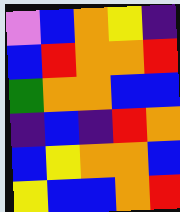[["violet", "blue", "orange", "yellow", "indigo"], ["blue", "red", "orange", "orange", "red"], ["green", "orange", "orange", "blue", "blue"], ["indigo", "blue", "indigo", "red", "orange"], ["blue", "yellow", "orange", "orange", "blue"], ["yellow", "blue", "blue", "orange", "red"]]